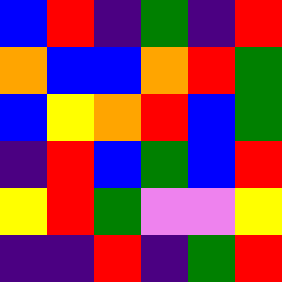[["blue", "red", "indigo", "green", "indigo", "red"], ["orange", "blue", "blue", "orange", "red", "green"], ["blue", "yellow", "orange", "red", "blue", "green"], ["indigo", "red", "blue", "green", "blue", "red"], ["yellow", "red", "green", "violet", "violet", "yellow"], ["indigo", "indigo", "red", "indigo", "green", "red"]]